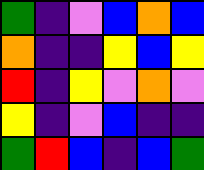[["green", "indigo", "violet", "blue", "orange", "blue"], ["orange", "indigo", "indigo", "yellow", "blue", "yellow"], ["red", "indigo", "yellow", "violet", "orange", "violet"], ["yellow", "indigo", "violet", "blue", "indigo", "indigo"], ["green", "red", "blue", "indigo", "blue", "green"]]